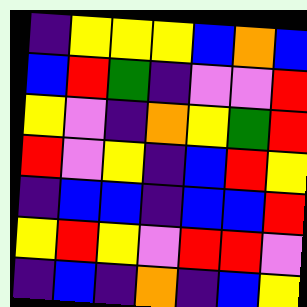[["indigo", "yellow", "yellow", "yellow", "blue", "orange", "blue"], ["blue", "red", "green", "indigo", "violet", "violet", "red"], ["yellow", "violet", "indigo", "orange", "yellow", "green", "red"], ["red", "violet", "yellow", "indigo", "blue", "red", "yellow"], ["indigo", "blue", "blue", "indigo", "blue", "blue", "red"], ["yellow", "red", "yellow", "violet", "red", "red", "violet"], ["indigo", "blue", "indigo", "orange", "indigo", "blue", "yellow"]]